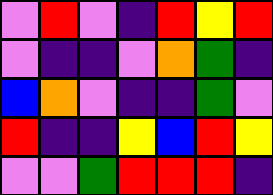[["violet", "red", "violet", "indigo", "red", "yellow", "red"], ["violet", "indigo", "indigo", "violet", "orange", "green", "indigo"], ["blue", "orange", "violet", "indigo", "indigo", "green", "violet"], ["red", "indigo", "indigo", "yellow", "blue", "red", "yellow"], ["violet", "violet", "green", "red", "red", "red", "indigo"]]